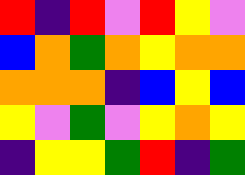[["red", "indigo", "red", "violet", "red", "yellow", "violet"], ["blue", "orange", "green", "orange", "yellow", "orange", "orange"], ["orange", "orange", "orange", "indigo", "blue", "yellow", "blue"], ["yellow", "violet", "green", "violet", "yellow", "orange", "yellow"], ["indigo", "yellow", "yellow", "green", "red", "indigo", "green"]]